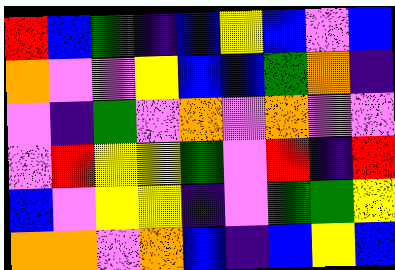[["red", "blue", "green", "indigo", "blue", "yellow", "blue", "violet", "blue"], ["orange", "violet", "violet", "yellow", "blue", "blue", "green", "orange", "indigo"], ["violet", "indigo", "green", "violet", "orange", "violet", "orange", "violet", "violet"], ["violet", "red", "yellow", "yellow", "green", "violet", "red", "indigo", "red"], ["blue", "violet", "yellow", "yellow", "indigo", "violet", "green", "green", "yellow"], ["orange", "orange", "violet", "orange", "blue", "indigo", "blue", "yellow", "blue"]]